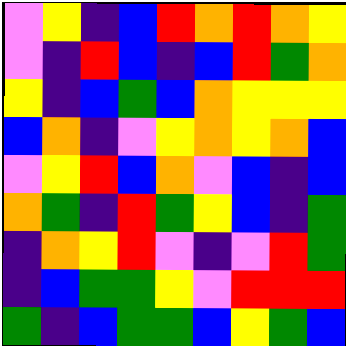[["violet", "yellow", "indigo", "blue", "red", "orange", "red", "orange", "yellow"], ["violet", "indigo", "red", "blue", "indigo", "blue", "red", "green", "orange"], ["yellow", "indigo", "blue", "green", "blue", "orange", "yellow", "yellow", "yellow"], ["blue", "orange", "indigo", "violet", "yellow", "orange", "yellow", "orange", "blue"], ["violet", "yellow", "red", "blue", "orange", "violet", "blue", "indigo", "blue"], ["orange", "green", "indigo", "red", "green", "yellow", "blue", "indigo", "green"], ["indigo", "orange", "yellow", "red", "violet", "indigo", "violet", "red", "green"], ["indigo", "blue", "green", "green", "yellow", "violet", "red", "red", "red"], ["green", "indigo", "blue", "green", "green", "blue", "yellow", "green", "blue"]]